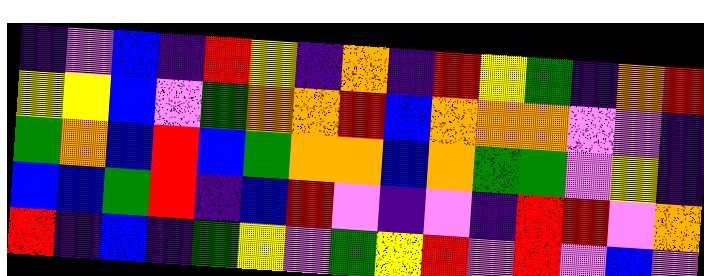[["indigo", "violet", "blue", "indigo", "red", "yellow", "indigo", "orange", "indigo", "red", "yellow", "green", "indigo", "orange", "red"], ["yellow", "yellow", "blue", "violet", "green", "orange", "orange", "red", "blue", "orange", "orange", "orange", "violet", "violet", "indigo"], ["green", "orange", "blue", "red", "blue", "green", "orange", "orange", "blue", "orange", "green", "green", "violet", "yellow", "indigo"], ["blue", "blue", "green", "red", "indigo", "blue", "red", "violet", "indigo", "violet", "indigo", "red", "red", "violet", "orange"], ["red", "indigo", "blue", "indigo", "green", "yellow", "violet", "green", "yellow", "red", "violet", "red", "violet", "blue", "violet"]]